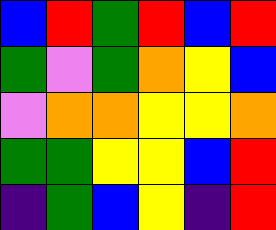[["blue", "red", "green", "red", "blue", "red"], ["green", "violet", "green", "orange", "yellow", "blue"], ["violet", "orange", "orange", "yellow", "yellow", "orange"], ["green", "green", "yellow", "yellow", "blue", "red"], ["indigo", "green", "blue", "yellow", "indigo", "red"]]